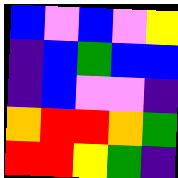[["blue", "violet", "blue", "violet", "yellow"], ["indigo", "blue", "green", "blue", "blue"], ["indigo", "blue", "violet", "violet", "indigo"], ["orange", "red", "red", "orange", "green"], ["red", "red", "yellow", "green", "indigo"]]